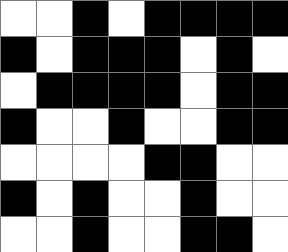[["white", "white", "black", "white", "black", "black", "black", "black"], ["black", "white", "black", "black", "black", "white", "black", "white"], ["white", "black", "black", "black", "black", "white", "black", "black"], ["black", "white", "white", "black", "white", "white", "black", "black"], ["white", "white", "white", "white", "black", "black", "white", "white"], ["black", "white", "black", "white", "white", "black", "white", "white"], ["white", "white", "black", "white", "white", "black", "black", "white"]]